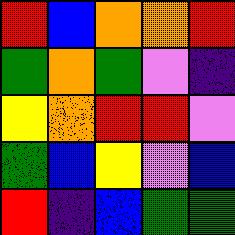[["red", "blue", "orange", "orange", "red"], ["green", "orange", "green", "violet", "indigo"], ["yellow", "orange", "red", "red", "violet"], ["green", "blue", "yellow", "violet", "blue"], ["red", "indigo", "blue", "green", "green"]]